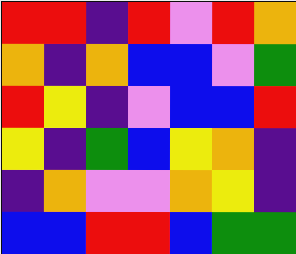[["red", "red", "indigo", "red", "violet", "red", "orange"], ["orange", "indigo", "orange", "blue", "blue", "violet", "green"], ["red", "yellow", "indigo", "violet", "blue", "blue", "red"], ["yellow", "indigo", "green", "blue", "yellow", "orange", "indigo"], ["indigo", "orange", "violet", "violet", "orange", "yellow", "indigo"], ["blue", "blue", "red", "red", "blue", "green", "green"]]